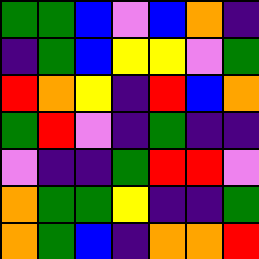[["green", "green", "blue", "violet", "blue", "orange", "indigo"], ["indigo", "green", "blue", "yellow", "yellow", "violet", "green"], ["red", "orange", "yellow", "indigo", "red", "blue", "orange"], ["green", "red", "violet", "indigo", "green", "indigo", "indigo"], ["violet", "indigo", "indigo", "green", "red", "red", "violet"], ["orange", "green", "green", "yellow", "indigo", "indigo", "green"], ["orange", "green", "blue", "indigo", "orange", "orange", "red"]]